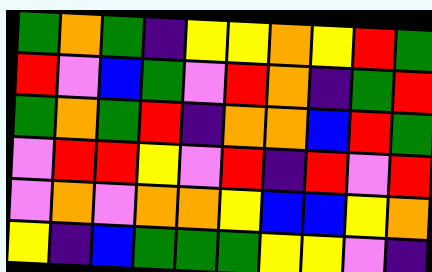[["green", "orange", "green", "indigo", "yellow", "yellow", "orange", "yellow", "red", "green"], ["red", "violet", "blue", "green", "violet", "red", "orange", "indigo", "green", "red"], ["green", "orange", "green", "red", "indigo", "orange", "orange", "blue", "red", "green"], ["violet", "red", "red", "yellow", "violet", "red", "indigo", "red", "violet", "red"], ["violet", "orange", "violet", "orange", "orange", "yellow", "blue", "blue", "yellow", "orange"], ["yellow", "indigo", "blue", "green", "green", "green", "yellow", "yellow", "violet", "indigo"]]